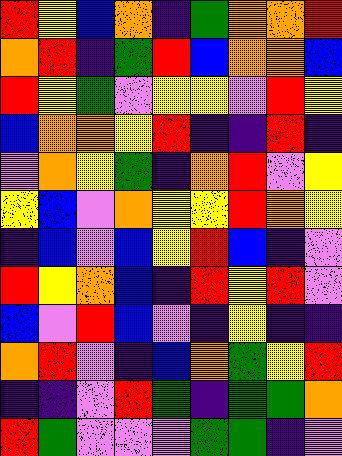[["red", "yellow", "blue", "orange", "indigo", "green", "orange", "orange", "red"], ["orange", "red", "indigo", "green", "red", "blue", "orange", "orange", "blue"], ["red", "yellow", "green", "violet", "yellow", "yellow", "violet", "red", "yellow"], ["blue", "orange", "orange", "yellow", "red", "indigo", "indigo", "red", "indigo"], ["violet", "orange", "yellow", "green", "indigo", "orange", "red", "violet", "yellow"], ["yellow", "blue", "violet", "orange", "yellow", "yellow", "red", "orange", "yellow"], ["indigo", "blue", "violet", "blue", "yellow", "red", "blue", "indigo", "violet"], ["red", "yellow", "orange", "blue", "indigo", "red", "yellow", "red", "violet"], ["blue", "violet", "red", "blue", "violet", "indigo", "yellow", "indigo", "indigo"], ["orange", "red", "violet", "indigo", "blue", "orange", "green", "yellow", "red"], ["indigo", "indigo", "violet", "red", "green", "indigo", "green", "green", "orange"], ["red", "green", "violet", "violet", "violet", "green", "green", "indigo", "violet"]]